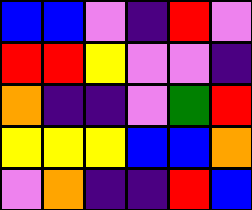[["blue", "blue", "violet", "indigo", "red", "violet"], ["red", "red", "yellow", "violet", "violet", "indigo"], ["orange", "indigo", "indigo", "violet", "green", "red"], ["yellow", "yellow", "yellow", "blue", "blue", "orange"], ["violet", "orange", "indigo", "indigo", "red", "blue"]]